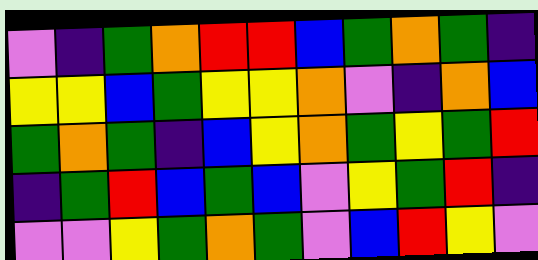[["violet", "indigo", "green", "orange", "red", "red", "blue", "green", "orange", "green", "indigo"], ["yellow", "yellow", "blue", "green", "yellow", "yellow", "orange", "violet", "indigo", "orange", "blue"], ["green", "orange", "green", "indigo", "blue", "yellow", "orange", "green", "yellow", "green", "red"], ["indigo", "green", "red", "blue", "green", "blue", "violet", "yellow", "green", "red", "indigo"], ["violet", "violet", "yellow", "green", "orange", "green", "violet", "blue", "red", "yellow", "violet"]]